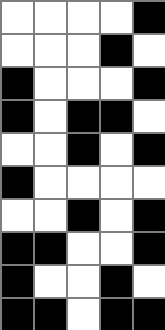[["white", "white", "white", "white", "black"], ["white", "white", "white", "black", "white"], ["black", "white", "white", "white", "black"], ["black", "white", "black", "black", "white"], ["white", "white", "black", "white", "black"], ["black", "white", "white", "white", "white"], ["white", "white", "black", "white", "black"], ["black", "black", "white", "white", "black"], ["black", "white", "white", "black", "white"], ["black", "black", "white", "black", "black"]]